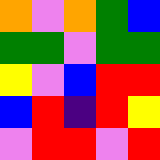[["orange", "violet", "orange", "green", "blue"], ["green", "green", "violet", "green", "green"], ["yellow", "violet", "blue", "red", "red"], ["blue", "red", "indigo", "red", "yellow"], ["violet", "red", "red", "violet", "red"]]